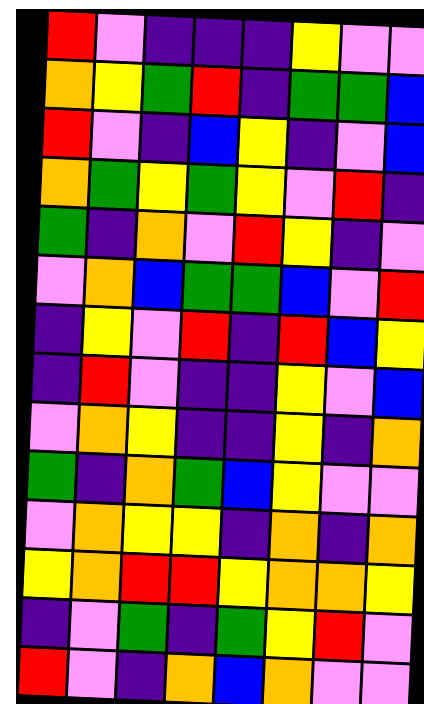[["red", "violet", "indigo", "indigo", "indigo", "yellow", "violet", "violet"], ["orange", "yellow", "green", "red", "indigo", "green", "green", "blue"], ["red", "violet", "indigo", "blue", "yellow", "indigo", "violet", "blue"], ["orange", "green", "yellow", "green", "yellow", "violet", "red", "indigo"], ["green", "indigo", "orange", "violet", "red", "yellow", "indigo", "violet"], ["violet", "orange", "blue", "green", "green", "blue", "violet", "red"], ["indigo", "yellow", "violet", "red", "indigo", "red", "blue", "yellow"], ["indigo", "red", "violet", "indigo", "indigo", "yellow", "violet", "blue"], ["violet", "orange", "yellow", "indigo", "indigo", "yellow", "indigo", "orange"], ["green", "indigo", "orange", "green", "blue", "yellow", "violet", "violet"], ["violet", "orange", "yellow", "yellow", "indigo", "orange", "indigo", "orange"], ["yellow", "orange", "red", "red", "yellow", "orange", "orange", "yellow"], ["indigo", "violet", "green", "indigo", "green", "yellow", "red", "violet"], ["red", "violet", "indigo", "orange", "blue", "orange", "violet", "violet"]]